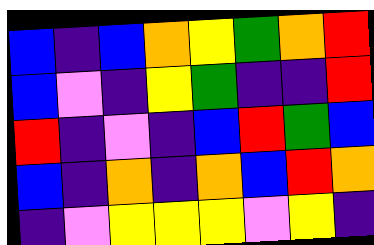[["blue", "indigo", "blue", "orange", "yellow", "green", "orange", "red"], ["blue", "violet", "indigo", "yellow", "green", "indigo", "indigo", "red"], ["red", "indigo", "violet", "indigo", "blue", "red", "green", "blue"], ["blue", "indigo", "orange", "indigo", "orange", "blue", "red", "orange"], ["indigo", "violet", "yellow", "yellow", "yellow", "violet", "yellow", "indigo"]]